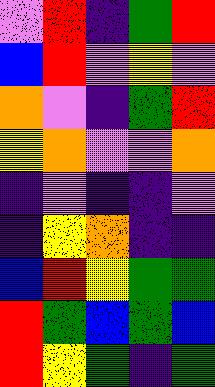[["violet", "red", "indigo", "green", "red"], ["blue", "red", "violet", "yellow", "violet"], ["orange", "violet", "indigo", "green", "red"], ["yellow", "orange", "violet", "violet", "orange"], ["indigo", "violet", "indigo", "indigo", "violet"], ["indigo", "yellow", "orange", "indigo", "indigo"], ["blue", "red", "yellow", "green", "green"], ["red", "green", "blue", "green", "blue"], ["red", "yellow", "green", "indigo", "green"]]